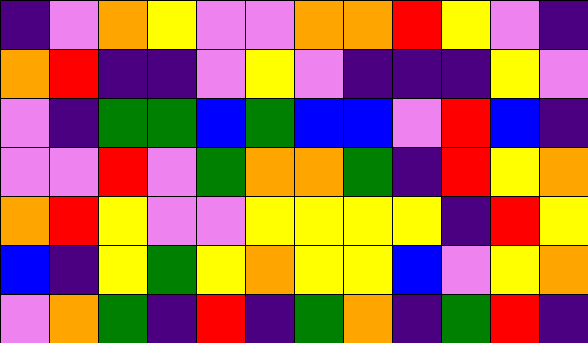[["indigo", "violet", "orange", "yellow", "violet", "violet", "orange", "orange", "red", "yellow", "violet", "indigo"], ["orange", "red", "indigo", "indigo", "violet", "yellow", "violet", "indigo", "indigo", "indigo", "yellow", "violet"], ["violet", "indigo", "green", "green", "blue", "green", "blue", "blue", "violet", "red", "blue", "indigo"], ["violet", "violet", "red", "violet", "green", "orange", "orange", "green", "indigo", "red", "yellow", "orange"], ["orange", "red", "yellow", "violet", "violet", "yellow", "yellow", "yellow", "yellow", "indigo", "red", "yellow"], ["blue", "indigo", "yellow", "green", "yellow", "orange", "yellow", "yellow", "blue", "violet", "yellow", "orange"], ["violet", "orange", "green", "indigo", "red", "indigo", "green", "orange", "indigo", "green", "red", "indigo"]]